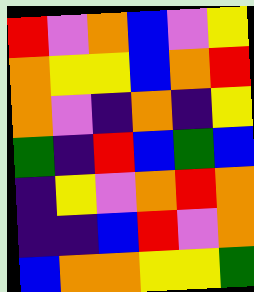[["red", "violet", "orange", "blue", "violet", "yellow"], ["orange", "yellow", "yellow", "blue", "orange", "red"], ["orange", "violet", "indigo", "orange", "indigo", "yellow"], ["green", "indigo", "red", "blue", "green", "blue"], ["indigo", "yellow", "violet", "orange", "red", "orange"], ["indigo", "indigo", "blue", "red", "violet", "orange"], ["blue", "orange", "orange", "yellow", "yellow", "green"]]